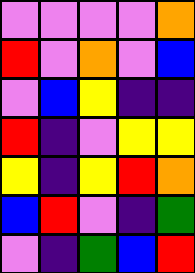[["violet", "violet", "violet", "violet", "orange"], ["red", "violet", "orange", "violet", "blue"], ["violet", "blue", "yellow", "indigo", "indigo"], ["red", "indigo", "violet", "yellow", "yellow"], ["yellow", "indigo", "yellow", "red", "orange"], ["blue", "red", "violet", "indigo", "green"], ["violet", "indigo", "green", "blue", "red"]]